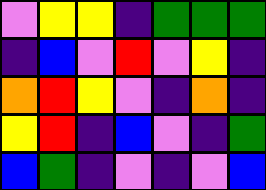[["violet", "yellow", "yellow", "indigo", "green", "green", "green"], ["indigo", "blue", "violet", "red", "violet", "yellow", "indigo"], ["orange", "red", "yellow", "violet", "indigo", "orange", "indigo"], ["yellow", "red", "indigo", "blue", "violet", "indigo", "green"], ["blue", "green", "indigo", "violet", "indigo", "violet", "blue"]]